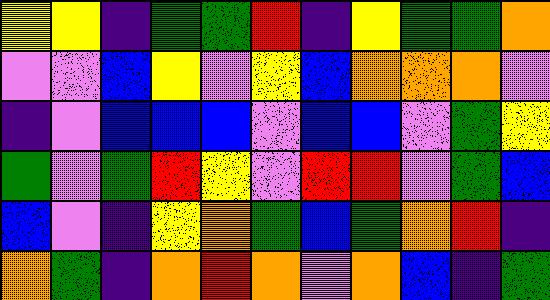[["yellow", "yellow", "indigo", "green", "green", "red", "indigo", "yellow", "green", "green", "orange"], ["violet", "violet", "blue", "yellow", "violet", "yellow", "blue", "orange", "orange", "orange", "violet"], ["indigo", "violet", "blue", "blue", "blue", "violet", "blue", "blue", "violet", "green", "yellow"], ["green", "violet", "green", "red", "yellow", "violet", "red", "red", "violet", "green", "blue"], ["blue", "violet", "indigo", "yellow", "orange", "green", "blue", "green", "orange", "red", "indigo"], ["orange", "green", "indigo", "orange", "red", "orange", "violet", "orange", "blue", "indigo", "green"]]